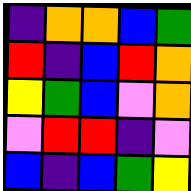[["indigo", "orange", "orange", "blue", "green"], ["red", "indigo", "blue", "red", "orange"], ["yellow", "green", "blue", "violet", "orange"], ["violet", "red", "red", "indigo", "violet"], ["blue", "indigo", "blue", "green", "yellow"]]